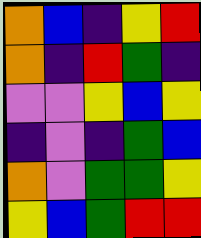[["orange", "blue", "indigo", "yellow", "red"], ["orange", "indigo", "red", "green", "indigo"], ["violet", "violet", "yellow", "blue", "yellow"], ["indigo", "violet", "indigo", "green", "blue"], ["orange", "violet", "green", "green", "yellow"], ["yellow", "blue", "green", "red", "red"]]